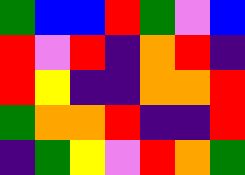[["green", "blue", "blue", "red", "green", "violet", "blue"], ["red", "violet", "red", "indigo", "orange", "red", "indigo"], ["red", "yellow", "indigo", "indigo", "orange", "orange", "red"], ["green", "orange", "orange", "red", "indigo", "indigo", "red"], ["indigo", "green", "yellow", "violet", "red", "orange", "green"]]